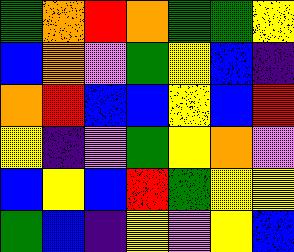[["green", "orange", "red", "orange", "green", "green", "yellow"], ["blue", "orange", "violet", "green", "yellow", "blue", "indigo"], ["orange", "red", "blue", "blue", "yellow", "blue", "red"], ["yellow", "indigo", "violet", "green", "yellow", "orange", "violet"], ["blue", "yellow", "blue", "red", "green", "yellow", "yellow"], ["green", "blue", "indigo", "yellow", "violet", "yellow", "blue"]]